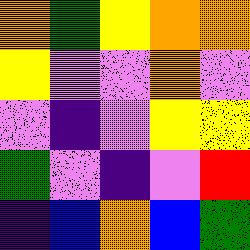[["orange", "green", "yellow", "orange", "orange"], ["yellow", "violet", "violet", "orange", "violet"], ["violet", "indigo", "violet", "yellow", "yellow"], ["green", "violet", "indigo", "violet", "red"], ["indigo", "blue", "orange", "blue", "green"]]